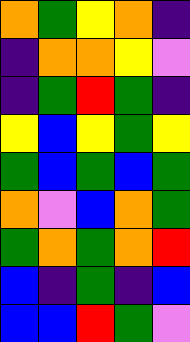[["orange", "green", "yellow", "orange", "indigo"], ["indigo", "orange", "orange", "yellow", "violet"], ["indigo", "green", "red", "green", "indigo"], ["yellow", "blue", "yellow", "green", "yellow"], ["green", "blue", "green", "blue", "green"], ["orange", "violet", "blue", "orange", "green"], ["green", "orange", "green", "orange", "red"], ["blue", "indigo", "green", "indigo", "blue"], ["blue", "blue", "red", "green", "violet"]]